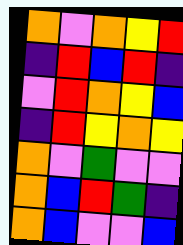[["orange", "violet", "orange", "yellow", "red"], ["indigo", "red", "blue", "red", "indigo"], ["violet", "red", "orange", "yellow", "blue"], ["indigo", "red", "yellow", "orange", "yellow"], ["orange", "violet", "green", "violet", "violet"], ["orange", "blue", "red", "green", "indigo"], ["orange", "blue", "violet", "violet", "blue"]]